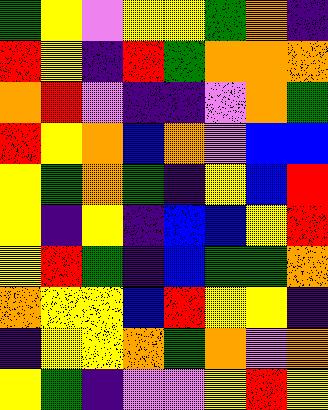[["green", "yellow", "violet", "yellow", "yellow", "green", "orange", "indigo"], ["red", "yellow", "indigo", "red", "green", "orange", "orange", "orange"], ["orange", "red", "violet", "indigo", "indigo", "violet", "orange", "green"], ["red", "yellow", "orange", "blue", "orange", "violet", "blue", "blue"], ["yellow", "green", "orange", "green", "indigo", "yellow", "blue", "red"], ["yellow", "indigo", "yellow", "indigo", "blue", "blue", "yellow", "red"], ["yellow", "red", "green", "indigo", "blue", "green", "green", "orange"], ["orange", "yellow", "yellow", "blue", "red", "yellow", "yellow", "indigo"], ["indigo", "yellow", "yellow", "orange", "green", "orange", "violet", "orange"], ["yellow", "green", "indigo", "violet", "violet", "yellow", "red", "yellow"]]